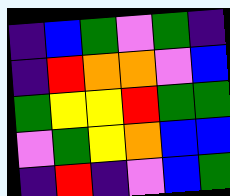[["indigo", "blue", "green", "violet", "green", "indigo"], ["indigo", "red", "orange", "orange", "violet", "blue"], ["green", "yellow", "yellow", "red", "green", "green"], ["violet", "green", "yellow", "orange", "blue", "blue"], ["indigo", "red", "indigo", "violet", "blue", "green"]]